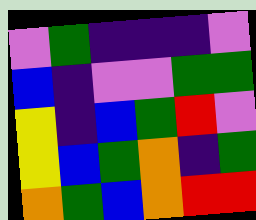[["violet", "green", "indigo", "indigo", "indigo", "violet"], ["blue", "indigo", "violet", "violet", "green", "green"], ["yellow", "indigo", "blue", "green", "red", "violet"], ["yellow", "blue", "green", "orange", "indigo", "green"], ["orange", "green", "blue", "orange", "red", "red"]]